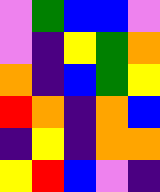[["violet", "green", "blue", "blue", "violet"], ["violet", "indigo", "yellow", "green", "orange"], ["orange", "indigo", "blue", "green", "yellow"], ["red", "orange", "indigo", "orange", "blue"], ["indigo", "yellow", "indigo", "orange", "orange"], ["yellow", "red", "blue", "violet", "indigo"]]